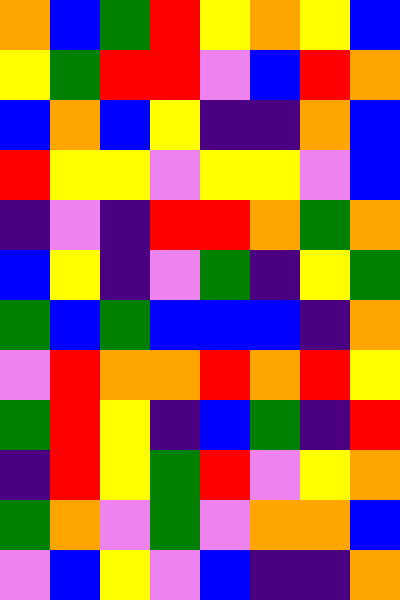[["orange", "blue", "green", "red", "yellow", "orange", "yellow", "blue"], ["yellow", "green", "red", "red", "violet", "blue", "red", "orange"], ["blue", "orange", "blue", "yellow", "indigo", "indigo", "orange", "blue"], ["red", "yellow", "yellow", "violet", "yellow", "yellow", "violet", "blue"], ["indigo", "violet", "indigo", "red", "red", "orange", "green", "orange"], ["blue", "yellow", "indigo", "violet", "green", "indigo", "yellow", "green"], ["green", "blue", "green", "blue", "blue", "blue", "indigo", "orange"], ["violet", "red", "orange", "orange", "red", "orange", "red", "yellow"], ["green", "red", "yellow", "indigo", "blue", "green", "indigo", "red"], ["indigo", "red", "yellow", "green", "red", "violet", "yellow", "orange"], ["green", "orange", "violet", "green", "violet", "orange", "orange", "blue"], ["violet", "blue", "yellow", "violet", "blue", "indigo", "indigo", "orange"]]